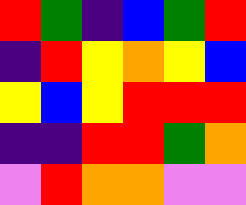[["red", "green", "indigo", "blue", "green", "red"], ["indigo", "red", "yellow", "orange", "yellow", "blue"], ["yellow", "blue", "yellow", "red", "red", "red"], ["indigo", "indigo", "red", "red", "green", "orange"], ["violet", "red", "orange", "orange", "violet", "violet"]]